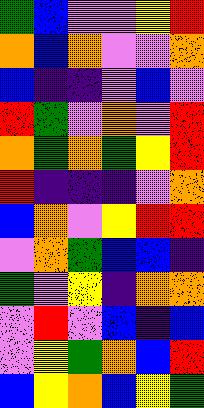[["green", "blue", "violet", "violet", "yellow", "red"], ["orange", "blue", "orange", "violet", "violet", "orange"], ["blue", "indigo", "indigo", "violet", "blue", "violet"], ["red", "green", "violet", "orange", "violet", "red"], ["orange", "green", "orange", "green", "yellow", "red"], ["red", "indigo", "indigo", "indigo", "violet", "orange"], ["blue", "orange", "violet", "yellow", "red", "red"], ["violet", "orange", "green", "blue", "blue", "indigo"], ["green", "violet", "yellow", "indigo", "orange", "orange"], ["violet", "red", "violet", "blue", "indigo", "blue"], ["violet", "yellow", "green", "orange", "blue", "red"], ["blue", "yellow", "orange", "blue", "yellow", "green"]]